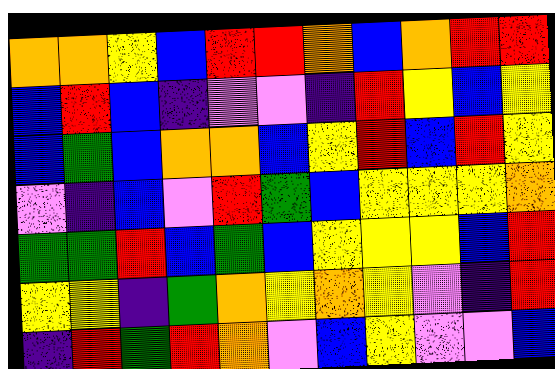[["orange", "orange", "yellow", "blue", "red", "red", "orange", "blue", "orange", "red", "red"], ["blue", "red", "blue", "indigo", "violet", "violet", "indigo", "red", "yellow", "blue", "yellow"], ["blue", "green", "blue", "orange", "orange", "blue", "yellow", "red", "blue", "red", "yellow"], ["violet", "indigo", "blue", "violet", "red", "green", "blue", "yellow", "yellow", "yellow", "orange"], ["green", "green", "red", "blue", "green", "blue", "yellow", "yellow", "yellow", "blue", "red"], ["yellow", "yellow", "indigo", "green", "orange", "yellow", "orange", "yellow", "violet", "indigo", "red"], ["indigo", "red", "green", "red", "orange", "violet", "blue", "yellow", "violet", "violet", "blue"]]